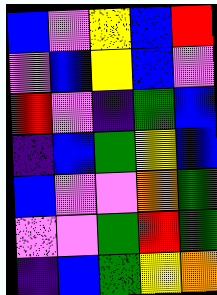[["blue", "violet", "yellow", "blue", "red"], ["violet", "blue", "yellow", "blue", "violet"], ["red", "violet", "indigo", "green", "blue"], ["indigo", "blue", "green", "yellow", "blue"], ["blue", "violet", "violet", "orange", "green"], ["violet", "violet", "green", "red", "green"], ["indigo", "blue", "green", "yellow", "orange"]]